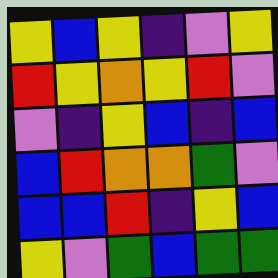[["yellow", "blue", "yellow", "indigo", "violet", "yellow"], ["red", "yellow", "orange", "yellow", "red", "violet"], ["violet", "indigo", "yellow", "blue", "indigo", "blue"], ["blue", "red", "orange", "orange", "green", "violet"], ["blue", "blue", "red", "indigo", "yellow", "blue"], ["yellow", "violet", "green", "blue", "green", "green"]]